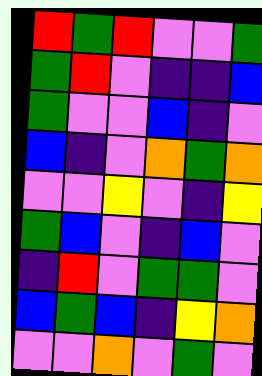[["red", "green", "red", "violet", "violet", "green"], ["green", "red", "violet", "indigo", "indigo", "blue"], ["green", "violet", "violet", "blue", "indigo", "violet"], ["blue", "indigo", "violet", "orange", "green", "orange"], ["violet", "violet", "yellow", "violet", "indigo", "yellow"], ["green", "blue", "violet", "indigo", "blue", "violet"], ["indigo", "red", "violet", "green", "green", "violet"], ["blue", "green", "blue", "indigo", "yellow", "orange"], ["violet", "violet", "orange", "violet", "green", "violet"]]